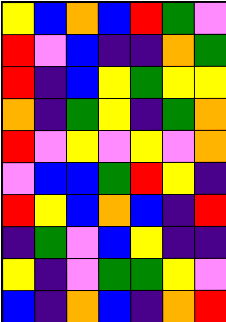[["yellow", "blue", "orange", "blue", "red", "green", "violet"], ["red", "violet", "blue", "indigo", "indigo", "orange", "green"], ["red", "indigo", "blue", "yellow", "green", "yellow", "yellow"], ["orange", "indigo", "green", "yellow", "indigo", "green", "orange"], ["red", "violet", "yellow", "violet", "yellow", "violet", "orange"], ["violet", "blue", "blue", "green", "red", "yellow", "indigo"], ["red", "yellow", "blue", "orange", "blue", "indigo", "red"], ["indigo", "green", "violet", "blue", "yellow", "indigo", "indigo"], ["yellow", "indigo", "violet", "green", "green", "yellow", "violet"], ["blue", "indigo", "orange", "blue", "indigo", "orange", "red"]]